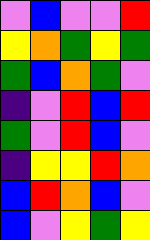[["violet", "blue", "violet", "violet", "red"], ["yellow", "orange", "green", "yellow", "green"], ["green", "blue", "orange", "green", "violet"], ["indigo", "violet", "red", "blue", "red"], ["green", "violet", "red", "blue", "violet"], ["indigo", "yellow", "yellow", "red", "orange"], ["blue", "red", "orange", "blue", "violet"], ["blue", "violet", "yellow", "green", "yellow"]]